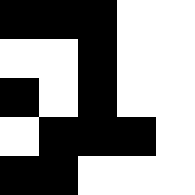[["black", "black", "black", "white", "white"], ["white", "white", "black", "white", "white"], ["black", "white", "black", "white", "white"], ["white", "black", "black", "black", "white"], ["black", "black", "white", "white", "white"]]